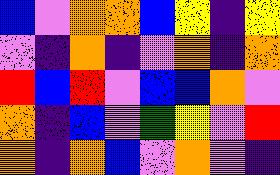[["blue", "violet", "orange", "orange", "blue", "yellow", "indigo", "yellow"], ["violet", "indigo", "orange", "indigo", "violet", "orange", "indigo", "orange"], ["red", "blue", "red", "violet", "blue", "blue", "orange", "violet"], ["orange", "indigo", "blue", "violet", "green", "yellow", "violet", "red"], ["orange", "indigo", "orange", "blue", "violet", "orange", "violet", "indigo"]]